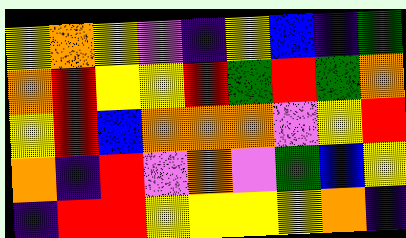[["yellow", "orange", "yellow", "violet", "indigo", "yellow", "blue", "indigo", "green"], ["orange", "red", "yellow", "yellow", "red", "green", "red", "green", "orange"], ["yellow", "red", "blue", "orange", "orange", "orange", "violet", "yellow", "red"], ["orange", "indigo", "red", "violet", "orange", "violet", "green", "blue", "yellow"], ["indigo", "red", "red", "yellow", "yellow", "yellow", "yellow", "orange", "indigo"]]